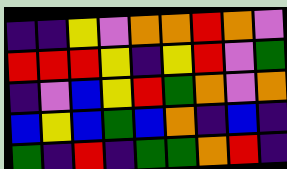[["indigo", "indigo", "yellow", "violet", "orange", "orange", "red", "orange", "violet"], ["red", "red", "red", "yellow", "indigo", "yellow", "red", "violet", "green"], ["indigo", "violet", "blue", "yellow", "red", "green", "orange", "violet", "orange"], ["blue", "yellow", "blue", "green", "blue", "orange", "indigo", "blue", "indigo"], ["green", "indigo", "red", "indigo", "green", "green", "orange", "red", "indigo"]]